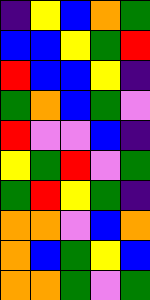[["indigo", "yellow", "blue", "orange", "green"], ["blue", "blue", "yellow", "green", "red"], ["red", "blue", "blue", "yellow", "indigo"], ["green", "orange", "blue", "green", "violet"], ["red", "violet", "violet", "blue", "indigo"], ["yellow", "green", "red", "violet", "green"], ["green", "red", "yellow", "green", "indigo"], ["orange", "orange", "violet", "blue", "orange"], ["orange", "blue", "green", "yellow", "blue"], ["orange", "orange", "green", "violet", "green"]]